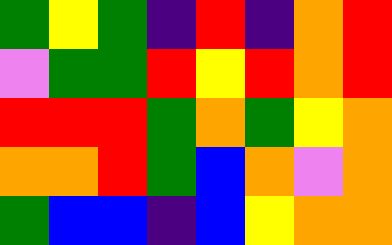[["green", "yellow", "green", "indigo", "red", "indigo", "orange", "red"], ["violet", "green", "green", "red", "yellow", "red", "orange", "red"], ["red", "red", "red", "green", "orange", "green", "yellow", "orange"], ["orange", "orange", "red", "green", "blue", "orange", "violet", "orange"], ["green", "blue", "blue", "indigo", "blue", "yellow", "orange", "orange"]]